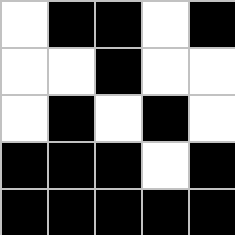[["white", "black", "black", "white", "black"], ["white", "white", "black", "white", "white"], ["white", "black", "white", "black", "white"], ["black", "black", "black", "white", "black"], ["black", "black", "black", "black", "black"]]